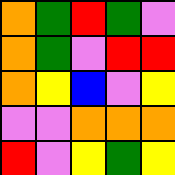[["orange", "green", "red", "green", "violet"], ["orange", "green", "violet", "red", "red"], ["orange", "yellow", "blue", "violet", "yellow"], ["violet", "violet", "orange", "orange", "orange"], ["red", "violet", "yellow", "green", "yellow"]]